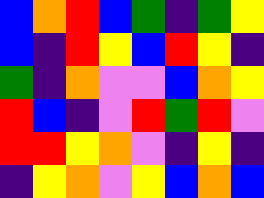[["blue", "orange", "red", "blue", "green", "indigo", "green", "yellow"], ["blue", "indigo", "red", "yellow", "blue", "red", "yellow", "indigo"], ["green", "indigo", "orange", "violet", "violet", "blue", "orange", "yellow"], ["red", "blue", "indigo", "violet", "red", "green", "red", "violet"], ["red", "red", "yellow", "orange", "violet", "indigo", "yellow", "indigo"], ["indigo", "yellow", "orange", "violet", "yellow", "blue", "orange", "blue"]]